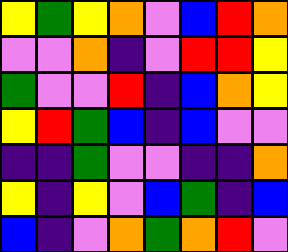[["yellow", "green", "yellow", "orange", "violet", "blue", "red", "orange"], ["violet", "violet", "orange", "indigo", "violet", "red", "red", "yellow"], ["green", "violet", "violet", "red", "indigo", "blue", "orange", "yellow"], ["yellow", "red", "green", "blue", "indigo", "blue", "violet", "violet"], ["indigo", "indigo", "green", "violet", "violet", "indigo", "indigo", "orange"], ["yellow", "indigo", "yellow", "violet", "blue", "green", "indigo", "blue"], ["blue", "indigo", "violet", "orange", "green", "orange", "red", "violet"]]